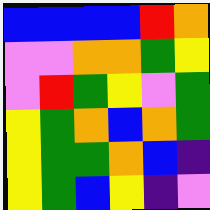[["blue", "blue", "blue", "blue", "red", "orange"], ["violet", "violet", "orange", "orange", "green", "yellow"], ["violet", "red", "green", "yellow", "violet", "green"], ["yellow", "green", "orange", "blue", "orange", "green"], ["yellow", "green", "green", "orange", "blue", "indigo"], ["yellow", "green", "blue", "yellow", "indigo", "violet"]]